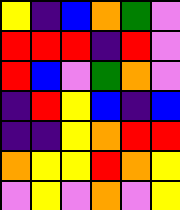[["yellow", "indigo", "blue", "orange", "green", "violet"], ["red", "red", "red", "indigo", "red", "violet"], ["red", "blue", "violet", "green", "orange", "violet"], ["indigo", "red", "yellow", "blue", "indigo", "blue"], ["indigo", "indigo", "yellow", "orange", "red", "red"], ["orange", "yellow", "yellow", "red", "orange", "yellow"], ["violet", "yellow", "violet", "orange", "violet", "yellow"]]